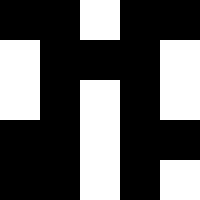[["black", "black", "white", "black", "black"], ["white", "black", "black", "black", "white"], ["white", "black", "white", "black", "white"], ["black", "black", "white", "black", "black"], ["black", "black", "white", "black", "white"]]